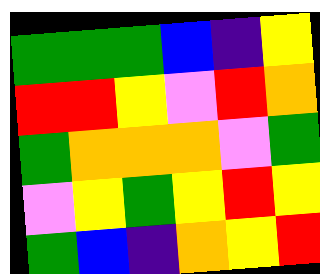[["green", "green", "green", "blue", "indigo", "yellow"], ["red", "red", "yellow", "violet", "red", "orange"], ["green", "orange", "orange", "orange", "violet", "green"], ["violet", "yellow", "green", "yellow", "red", "yellow"], ["green", "blue", "indigo", "orange", "yellow", "red"]]